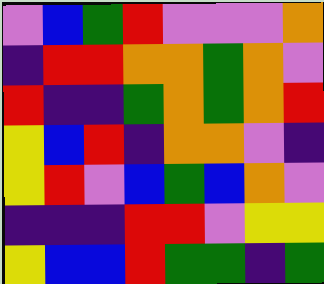[["violet", "blue", "green", "red", "violet", "violet", "violet", "orange"], ["indigo", "red", "red", "orange", "orange", "green", "orange", "violet"], ["red", "indigo", "indigo", "green", "orange", "green", "orange", "red"], ["yellow", "blue", "red", "indigo", "orange", "orange", "violet", "indigo"], ["yellow", "red", "violet", "blue", "green", "blue", "orange", "violet"], ["indigo", "indigo", "indigo", "red", "red", "violet", "yellow", "yellow"], ["yellow", "blue", "blue", "red", "green", "green", "indigo", "green"]]